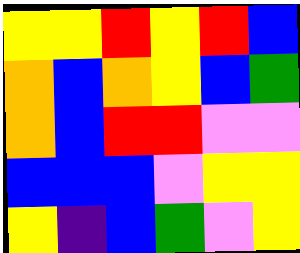[["yellow", "yellow", "red", "yellow", "red", "blue"], ["orange", "blue", "orange", "yellow", "blue", "green"], ["orange", "blue", "red", "red", "violet", "violet"], ["blue", "blue", "blue", "violet", "yellow", "yellow"], ["yellow", "indigo", "blue", "green", "violet", "yellow"]]